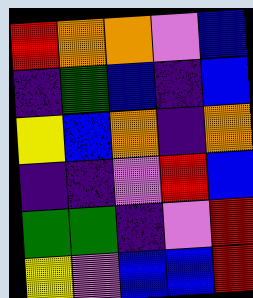[["red", "orange", "orange", "violet", "blue"], ["indigo", "green", "blue", "indigo", "blue"], ["yellow", "blue", "orange", "indigo", "orange"], ["indigo", "indigo", "violet", "red", "blue"], ["green", "green", "indigo", "violet", "red"], ["yellow", "violet", "blue", "blue", "red"]]